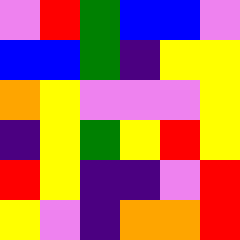[["violet", "red", "green", "blue", "blue", "violet"], ["blue", "blue", "green", "indigo", "yellow", "yellow"], ["orange", "yellow", "violet", "violet", "violet", "yellow"], ["indigo", "yellow", "green", "yellow", "red", "yellow"], ["red", "yellow", "indigo", "indigo", "violet", "red"], ["yellow", "violet", "indigo", "orange", "orange", "red"]]